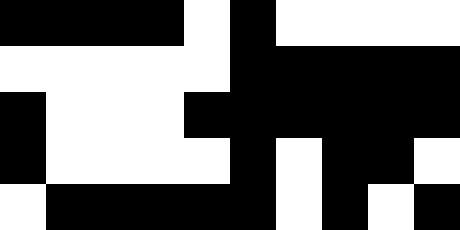[["black", "black", "black", "black", "white", "black", "white", "white", "white", "white"], ["white", "white", "white", "white", "white", "black", "black", "black", "black", "black"], ["black", "white", "white", "white", "black", "black", "black", "black", "black", "black"], ["black", "white", "white", "white", "white", "black", "white", "black", "black", "white"], ["white", "black", "black", "black", "black", "black", "white", "black", "white", "black"]]